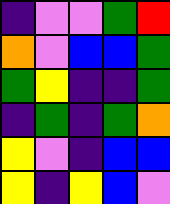[["indigo", "violet", "violet", "green", "red"], ["orange", "violet", "blue", "blue", "green"], ["green", "yellow", "indigo", "indigo", "green"], ["indigo", "green", "indigo", "green", "orange"], ["yellow", "violet", "indigo", "blue", "blue"], ["yellow", "indigo", "yellow", "blue", "violet"]]